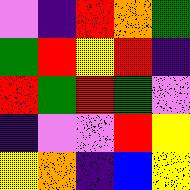[["violet", "indigo", "red", "orange", "green"], ["green", "red", "yellow", "red", "indigo"], ["red", "green", "red", "green", "violet"], ["indigo", "violet", "violet", "red", "yellow"], ["yellow", "orange", "indigo", "blue", "yellow"]]